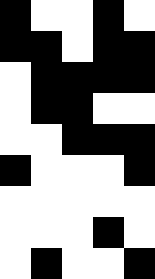[["black", "white", "white", "black", "white"], ["black", "black", "white", "black", "black"], ["white", "black", "black", "black", "black"], ["white", "black", "black", "white", "white"], ["white", "white", "black", "black", "black"], ["black", "white", "white", "white", "black"], ["white", "white", "white", "white", "white"], ["white", "white", "white", "black", "white"], ["white", "black", "white", "white", "black"]]